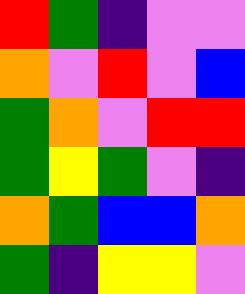[["red", "green", "indigo", "violet", "violet"], ["orange", "violet", "red", "violet", "blue"], ["green", "orange", "violet", "red", "red"], ["green", "yellow", "green", "violet", "indigo"], ["orange", "green", "blue", "blue", "orange"], ["green", "indigo", "yellow", "yellow", "violet"]]